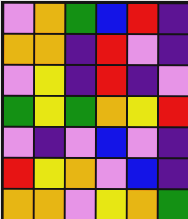[["violet", "orange", "green", "blue", "red", "indigo"], ["orange", "orange", "indigo", "red", "violet", "indigo"], ["violet", "yellow", "indigo", "red", "indigo", "violet"], ["green", "yellow", "green", "orange", "yellow", "red"], ["violet", "indigo", "violet", "blue", "violet", "indigo"], ["red", "yellow", "orange", "violet", "blue", "indigo"], ["orange", "orange", "violet", "yellow", "orange", "green"]]